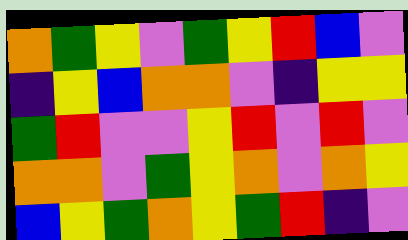[["orange", "green", "yellow", "violet", "green", "yellow", "red", "blue", "violet"], ["indigo", "yellow", "blue", "orange", "orange", "violet", "indigo", "yellow", "yellow"], ["green", "red", "violet", "violet", "yellow", "red", "violet", "red", "violet"], ["orange", "orange", "violet", "green", "yellow", "orange", "violet", "orange", "yellow"], ["blue", "yellow", "green", "orange", "yellow", "green", "red", "indigo", "violet"]]